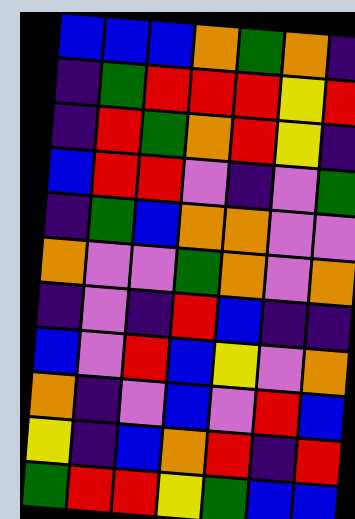[["blue", "blue", "blue", "orange", "green", "orange", "indigo"], ["indigo", "green", "red", "red", "red", "yellow", "red"], ["indigo", "red", "green", "orange", "red", "yellow", "indigo"], ["blue", "red", "red", "violet", "indigo", "violet", "green"], ["indigo", "green", "blue", "orange", "orange", "violet", "violet"], ["orange", "violet", "violet", "green", "orange", "violet", "orange"], ["indigo", "violet", "indigo", "red", "blue", "indigo", "indigo"], ["blue", "violet", "red", "blue", "yellow", "violet", "orange"], ["orange", "indigo", "violet", "blue", "violet", "red", "blue"], ["yellow", "indigo", "blue", "orange", "red", "indigo", "red"], ["green", "red", "red", "yellow", "green", "blue", "blue"]]